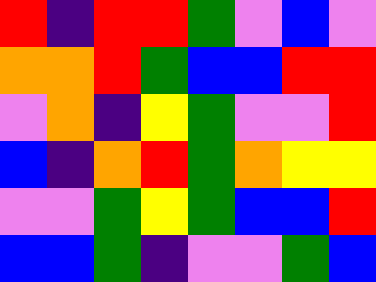[["red", "indigo", "red", "red", "green", "violet", "blue", "violet"], ["orange", "orange", "red", "green", "blue", "blue", "red", "red"], ["violet", "orange", "indigo", "yellow", "green", "violet", "violet", "red"], ["blue", "indigo", "orange", "red", "green", "orange", "yellow", "yellow"], ["violet", "violet", "green", "yellow", "green", "blue", "blue", "red"], ["blue", "blue", "green", "indigo", "violet", "violet", "green", "blue"]]